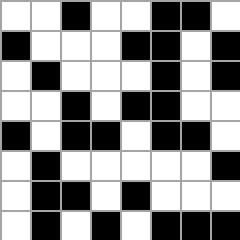[["white", "white", "black", "white", "white", "black", "black", "white"], ["black", "white", "white", "white", "black", "black", "white", "black"], ["white", "black", "white", "white", "white", "black", "white", "black"], ["white", "white", "black", "white", "black", "black", "white", "white"], ["black", "white", "black", "black", "white", "black", "black", "white"], ["white", "black", "white", "white", "white", "white", "white", "black"], ["white", "black", "black", "white", "black", "white", "white", "white"], ["white", "black", "white", "black", "white", "black", "black", "black"]]